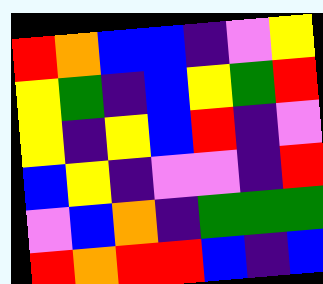[["red", "orange", "blue", "blue", "indigo", "violet", "yellow"], ["yellow", "green", "indigo", "blue", "yellow", "green", "red"], ["yellow", "indigo", "yellow", "blue", "red", "indigo", "violet"], ["blue", "yellow", "indigo", "violet", "violet", "indigo", "red"], ["violet", "blue", "orange", "indigo", "green", "green", "green"], ["red", "orange", "red", "red", "blue", "indigo", "blue"]]